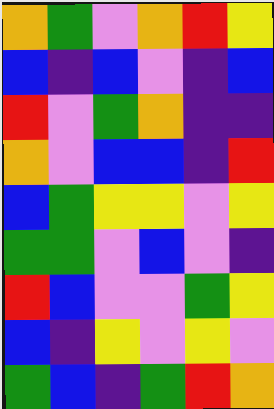[["orange", "green", "violet", "orange", "red", "yellow"], ["blue", "indigo", "blue", "violet", "indigo", "blue"], ["red", "violet", "green", "orange", "indigo", "indigo"], ["orange", "violet", "blue", "blue", "indigo", "red"], ["blue", "green", "yellow", "yellow", "violet", "yellow"], ["green", "green", "violet", "blue", "violet", "indigo"], ["red", "blue", "violet", "violet", "green", "yellow"], ["blue", "indigo", "yellow", "violet", "yellow", "violet"], ["green", "blue", "indigo", "green", "red", "orange"]]